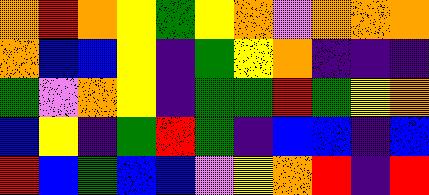[["orange", "red", "orange", "yellow", "green", "yellow", "orange", "violet", "orange", "orange", "orange"], ["orange", "blue", "blue", "yellow", "indigo", "green", "yellow", "orange", "indigo", "indigo", "indigo"], ["green", "violet", "orange", "yellow", "indigo", "green", "green", "red", "green", "yellow", "orange"], ["blue", "yellow", "indigo", "green", "red", "green", "indigo", "blue", "blue", "indigo", "blue"], ["red", "blue", "green", "blue", "blue", "violet", "yellow", "orange", "red", "indigo", "red"]]